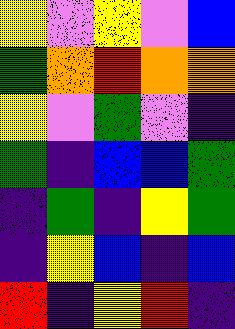[["yellow", "violet", "yellow", "violet", "blue"], ["green", "orange", "red", "orange", "orange"], ["yellow", "violet", "green", "violet", "indigo"], ["green", "indigo", "blue", "blue", "green"], ["indigo", "green", "indigo", "yellow", "green"], ["indigo", "yellow", "blue", "indigo", "blue"], ["red", "indigo", "yellow", "red", "indigo"]]